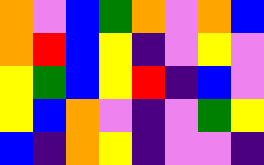[["orange", "violet", "blue", "green", "orange", "violet", "orange", "blue"], ["orange", "red", "blue", "yellow", "indigo", "violet", "yellow", "violet"], ["yellow", "green", "blue", "yellow", "red", "indigo", "blue", "violet"], ["yellow", "blue", "orange", "violet", "indigo", "violet", "green", "yellow"], ["blue", "indigo", "orange", "yellow", "indigo", "violet", "violet", "indigo"]]